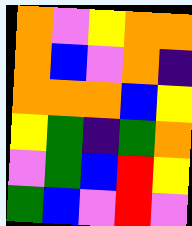[["orange", "violet", "yellow", "orange", "orange"], ["orange", "blue", "violet", "orange", "indigo"], ["orange", "orange", "orange", "blue", "yellow"], ["yellow", "green", "indigo", "green", "orange"], ["violet", "green", "blue", "red", "yellow"], ["green", "blue", "violet", "red", "violet"]]